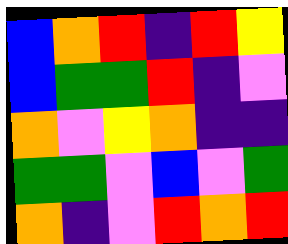[["blue", "orange", "red", "indigo", "red", "yellow"], ["blue", "green", "green", "red", "indigo", "violet"], ["orange", "violet", "yellow", "orange", "indigo", "indigo"], ["green", "green", "violet", "blue", "violet", "green"], ["orange", "indigo", "violet", "red", "orange", "red"]]